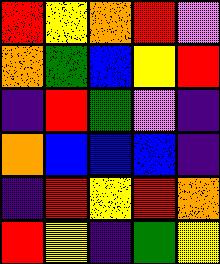[["red", "yellow", "orange", "red", "violet"], ["orange", "green", "blue", "yellow", "red"], ["indigo", "red", "green", "violet", "indigo"], ["orange", "blue", "blue", "blue", "indigo"], ["indigo", "red", "yellow", "red", "orange"], ["red", "yellow", "indigo", "green", "yellow"]]